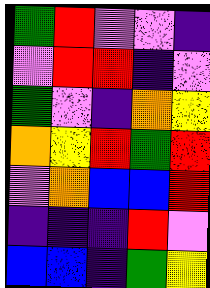[["green", "red", "violet", "violet", "indigo"], ["violet", "red", "red", "indigo", "violet"], ["green", "violet", "indigo", "orange", "yellow"], ["orange", "yellow", "red", "green", "red"], ["violet", "orange", "blue", "blue", "red"], ["indigo", "indigo", "indigo", "red", "violet"], ["blue", "blue", "indigo", "green", "yellow"]]